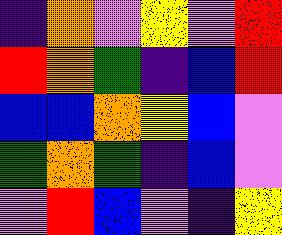[["indigo", "orange", "violet", "yellow", "violet", "red"], ["red", "orange", "green", "indigo", "blue", "red"], ["blue", "blue", "orange", "yellow", "blue", "violet"], ["green", "orange", "green", "indigo", "blue", "violet"], ["violet", "red", "blue", "violet", "indigo", "yellow"]]